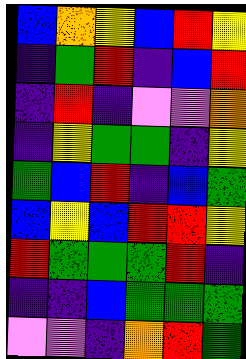[["blue", "orange", "yellow", "blue", "red", "yellow"], ["indigo", "green", "red", "indigo", "blue", "red"], ["indigo", "red", "indigo", "violet", "violet", "orange"], ["indigo", "yellow", "green", "green", "indigo", "yellow"], ["green", "blue", "red", "indigo", "blue", "green"], ["blue", "yellow", "blue", "red", "red", "yellow"], ["red", "green", "green", "green", "red", "indigo"], ["indigo", "indigo", "blue", "green", "green", "green"], ["violet", "violet", "indigo", "orange", "red", "green"]]